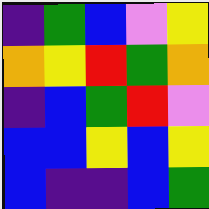[["indigo", "green", "blue", "violet", "yellow"], ["orange", "yellow", "red", "green", "orange"], ["indigo", "blue", "green", "red", "violet"], ["blue", "blue", "yellow", "blue", "yellow"], ["blue", "indigo", "indigo", "blue", "green"]]